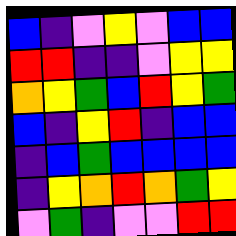[["blue", "indigo", "violet", "yellow", "violet", "blue", "blue"], ["red", "red", "indigo", "indigo", "violet", "yellow", "yellow"], ["orange", "yellow", "green", "blue", "red", "yellow", "green"], ["blue", "indigo", "yellow", "red", "indigo", "blue", "blue"], ["indigo", "blue", "green", "blue", "blue", "blue", "blue"], ["indigo", "yellow", "orange", "red", "orange", "green", "yellow"], ["violet", "green", "indigo", "violet", "violet", "red", "red"]]